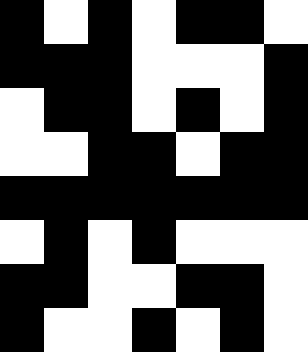[["black", "white", "black", "white", "black", "black", "white"], ["black", "black", "black", "white", "white", "white", "black"], ["white", "black", "black", "white", "black", "white", "black"], ["white", "white", "black", "black", "white", "black", "black"], ["black", "black", "black", "black", "black", "black", "black"], ["white", "black", "white", "black", "white", "white", "white"], ["black", "black", "white", "white", "black", "black", "white"], ["black", "white", "white", "black", "white", "black", "white"]]